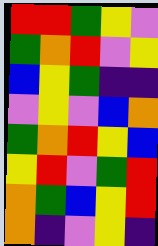[["red", "red", "green", "yellow", "violet"], ["green", "orange", "red", "violet", "yellow"], ["blue", "yellow", "green", "indigo", "indigo"], ["violet", "yellow", "violet", "blue", "orange"], ["green", "orange", "red", "yellow", "blue"], ["yellow", "red", "violet", "green", "red"], ["orange", "green", "blue", "yellow", "red"], ["orange", "indigo", "violet", "yellow", "indigo"]]